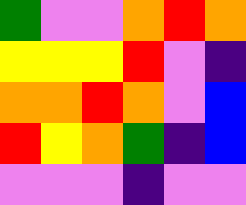[["green", "violet", "violet", "orange", "red", "orange"], ["yellow", "yellow", "yellow", "red", "violet", "indigo"], ["orange", "orange", "red", "orange", "violet", "blue"], ["red", "yellow", "orange", "green", "indigo", "blue"], ["violet", "violet", "violet", "indigo", "violet", "violet"]]